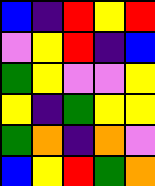[["blue", "indigo", "red", "yellow", "red"], ["violet", "yellow", "red", "indigo", "blue"], ["green", "yellow", "violet", "violet", "yellow"], ["yellow", "indigo", "green", "yellow", "yellow"], ["green", "orange", "indigo", "orange", "violet"], ["blue", "yellow", "red", "green", "orange"]]